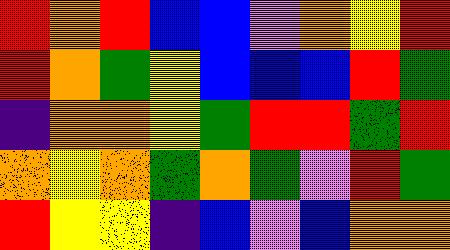[["red", "orange", "red", "blue", "blue", "violet", "orange", "yellow", "red"], ["red", "orange", "green", "yellow", "blue", "blue", "blue", "red", "green"], ["indigo", "orange", "orange", "yellow", "green", "red", "red", "green", "red"], ["orange", "yellow", "orange", "green", "orange", "green", "violet", "red", "green"], ["red", "yellow", "yellow", "indigo", "blue", "violet", "blue", "orange", "orange"]]